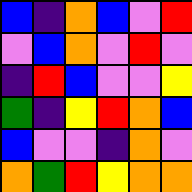[["blue", "indigo", "orange", "blue", "violet", "red"], ["violet", "blue", "orange", "violet", "red", "violet"], ["indigo", "red", "blue", "violet", "violet", "yellow"], ["green", "indigo", "yellow", "red", "orange", "blue"], ["blue", "violet", "violet", "indigo", "orange", "violet"], ["orange", "green", "red", "yellow", "orange", "orange"]]